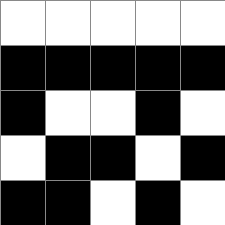[["white", "white", "white", "white", "white"], ["black", "black", "black", "black", "black"], ["black", "white", "white", "black", "white"], ["white", "black", "black", "white", "black"], ["black", "black", "white", "black", "white"]]